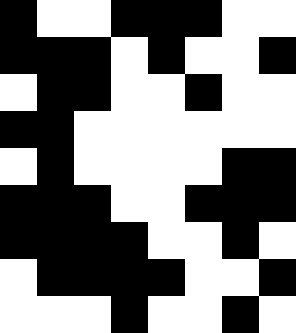[["black", "white", "white", "black", "black", "black", "white", "white"], ["black", "black", "black", "white", "black", "white", "white", "black"], ["white", "black", "black", "white", "white", "black", "white", "white"], ["black", "black", "white", "white", "white", "white", "white", "white"], ["white", "black", "white", "white", "white", "white", "black", "black"], ["black", "black", "black", "white", "white", "black", "black", "black"], ["black", "black", "black", "black", "white", "white", "black", "white"], ["white", "black", "black", "black", "black", "white", "white", "black"], ["white", "white", "white", "black", "white", "white", "black", "white"]]